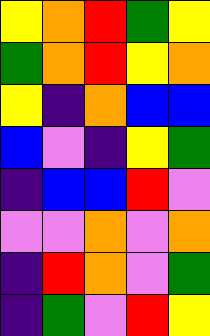[["yellow", "orange", "red", "green", "yellow"], ["green", "orange", "red", "yellow", "orange"], ["yellow", "indigo", "orange", "blue", "blue"], ["blue", "violet", "indigo", "yellow", "green"], ["indigo", "blue", "blue", "red", "violet"], ["violet", "violet", "orange", "violet", "orange"], ["indigo", "red", "orange", "violet", "green"], ["indigo", "green", "violet", "red", "yellow"]]